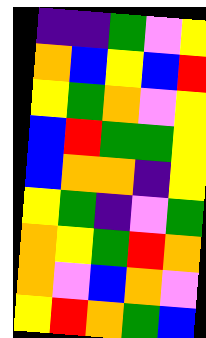[["indigo", "indigo", "green", "violet", "yellow"], ["orange", "blue", "yellow", "blue", "red"], ["yellow", "green", "orange", "violet", "yellow"], ["blue", "red", "green", "green", "yellow"], ["blue", "orange", "orange", "indigo", "yellow"], ["yellow", "green", "indigo", "violet", "green"], ["orange", "yellow", "green", "red", "orange"], ["orange", "violet", "blue", "orange", "violet"], ["yellow", "red", "orange", "green", "blue"]]